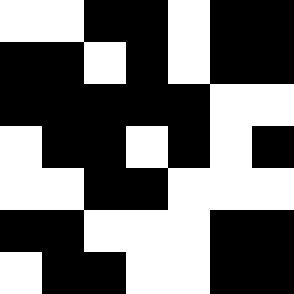[["white", "white", "black", "black", "white", "black", "black"], ["black", "black", "white", "black", "white", "black", "black"], ["black", "black", "black", "black", "black", "white", "white"], ["white", "black", "black", "white", "black", "white", "black"], ["white", "white", "black", "black", "white", "white", "white"], ["black", "black", "white", "white", "white", "black", "black"], ["white", "black", "black", "white", "white", "black", "black"]]